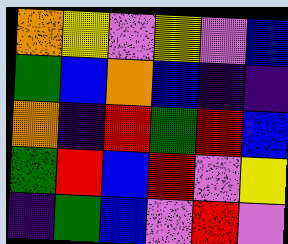[["orange", "yellow", "violet", "yellow", "violet", "blue"], ["green", "blue", "orange", "blue", "indigo", "indigo"], ["orange", "indigo", "red", "green", "red", "blue"], ["green", "red", "blue", "red", "violet", "yellow"], ["indigo", "green", "blue", "violet", "red", "violet"]]